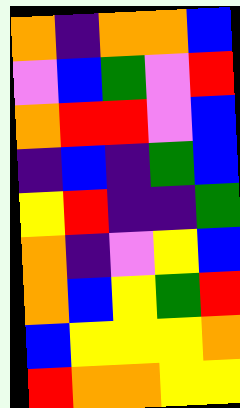[["orange", "indigo", "orange", "orange", "blue"], ["violet", "blue", "green", "violet", "red"], ["orange", "red", "red", "violet", "blue"], ["indigo", "blue", "indigo", "green", "blue"], ["yellow", "red", "indigo", "indigo", "green"], ["orange", "indigo", "violet", "yellow", "blue"], ["orange", "blue", "yellow", "green", "red"], ["blue", "yellow", "yellow", "yellow", "orange"], ["red", "orange", "orange", "yellow", "yellow"]]